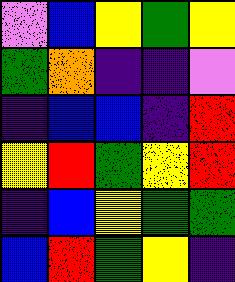[["violet", "blue", "yellow", "green", "yellow"], ["green", "orange", "indigo", "indigo", "violet"], ["indigo", "blue", "blue", "indigo", "red"], ["yellow", "red", "green", "yellow", "red"], ["indigo", "blue", "yellow", "green", "green"], ["blue", "red", "green", "yellow", "indigo"]]